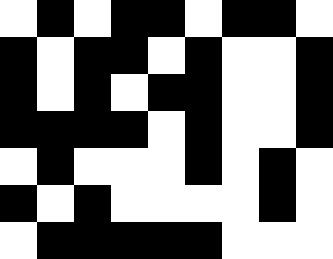[["white", "black", "white", "black", "black", "white", "black", "black", "white"], ["black", "white", "black", "black", "white", "black", "white", "white", "black"], ["black", "white", "black", "white", "black", "black", "white", "white", "black"], ["black", "black", "black", "black", "white", "black", "white", "white", "black"], ["white", "black", "white", "white", "white", "black", "white", "black", "white"], ["black", "white", "black", "white", "white", "white", "white", "black", "white"], ["white", "black", "black", "black", "black", "black", "white", "white", "white"]]